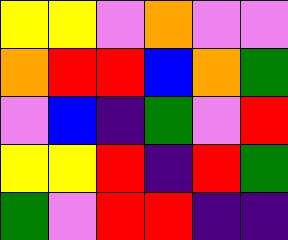[["yellow", "yellow", "violet", "orange", "violet", "violet"], ["orange", "red", "red", "blue", "orange", "green"], ["violet", "blue", "indigo", "green", "violet", "red"], ["yellow", "yellow", "red", "indigo", "red", "green"], ["green", "violet", "red", "red", "indigo", "indigo"]]